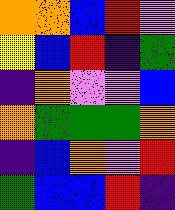[["orange", "orange", "blue", "red", "violet"], ["yellow", "blue", "red", "indigo", "green"], ["indigo", "orange", "violet", "violet", "blue"], ["orange", "green", "green", "green", "orange"], ["indigo", "blue", "orange", "violet", "red"], ["green", "blue", "blue", "red", "indigo"]]